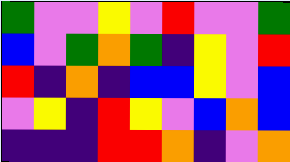[["green", "violet", "violet", "yellow", "violet", "red", "violet", "violet", "green"], ["blue", "violet", "green", "orange", "green", "indigo", "yellow", "violet", "red"], ["red", "indigo", "orange", "indigo", "blue", "blue", "yellow", "violet", "blue"], ["violet", "yellow", "indigo", "red", "yellow", "violet", "blue", "orange", "blue"], ["indigo", "indigo", "indigo", "red", "red", "orange", "indigo", "violet", "orange"]]